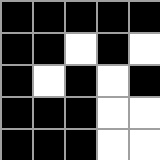[["black", "black", "black", "black", "black"], ["black", "black", "white", "black", "white"], ["black", "white", "black", "white", "black"], ["black", "black", "black", "white", "white"], ["black", "black", "black", "white", "white"]]